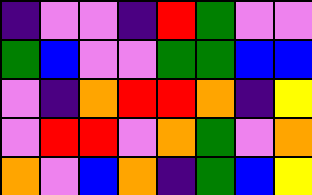[["indigo", "violet", "violet", "indigo", "red", "green", "violet", "violet"], ["green", "blue", "violet", "violet", "green", "green", "blue", "blue"], ["violet", "indigo", "orange", "red", "red", "orange", "indigo", "yellow"], ["violet", "red", "red", "violet", "orange", "green", "violet", "orange"], ["orange", "violet", "blue", "orange", "indigo", "green", "blue", "yellow"]]